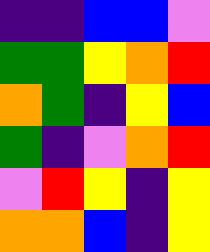[["indigo", "indigo", "blue", "blue", "violet"], ["green", "green", "yellow", "orange", "red"], ["orange", "green", "indigo", "yellow", "blue"], ["green", "indigo", "violet", "orange", "red"], ["violet", "red", "yellow", "indigo", "yellow"], ["orange", "orange", "blue", "indigo", "yellow"]]